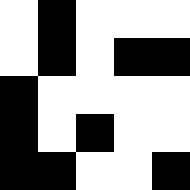[["white", "black", "white", "white", "white"], ["white", "black", "white", "black", "black"], ["black", "white", "white", "white", "white"], ["black", "white", "black", "white", "white"], ["black", "black", "white", "white", "black"]]